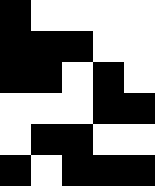[["black", "white", "white", "white", "white"], ["black", "black", "black", "white", "white"], ["black", "black", "white", "black", "white"], ["white", "white", "white", "black", "black"], ["white", "black", "black", "white", "white"], ["black", "white", "black", "black", "black"]]